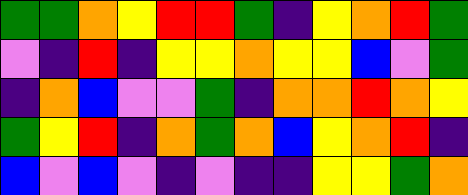[["green", "green", "orange", "yellow", "red", "red", "green", "indigo", "yellow", "orange", "red", "green"], ["violet", "indigo", "red", "indigo", "yellow", "yellow", "orange", "yellow", "yellow", "blue", "violet", "green"], ["indigo", "orange", "blue", "violet", "violet", "green", "indigo", "orange", "orange", "red", "orange", "yellow"], ["green", "yellow", "red", "indigo", "orange", "green", "orange", "blue", "yellow", "orange", "red", "indigo"], ["blue", "violet", "blue", "violet", "indigo", "violet", "indigo", "indigo", "yellow", "yellow", "green", "orange"]]